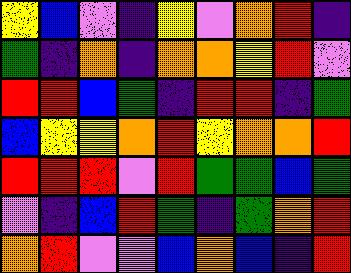[["yellow", "blue", "violet", "indigo", "yellow", "violet", "orange", "red", "indigo"], ["green", "indigo", "orange", "indigo", "orange", "orange", "yellow", "red", "violet"], ["red", "red", "blue", "green", "indigo", "red", "red", "indigo", "green"], ["blue", "yellow", "yellow", "orange", "red", "yellow", "orange", "orange", "red"], ["red", "red", "red", "violet", "red", "green", "green", "blue", "green"], ["violet", "indigo", "blue", "red", "green", "indigo", "green", "orange", "red"], ["orange", "red", "violet", "violet", "blue", "orange", "blue", "indigo", "red"]]